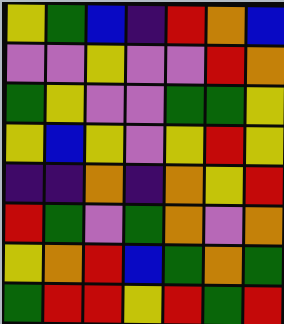[["yellow", "green", "blue", "indigo", "red", "orange", "blue"], ["violet", "violet", "yellow", "violet", "violet", "red", "orange"], ["green", "yellow", "violet", "violet", "green", "green", "yellow"], ["yellow", "blue", "yellow", "violet", "yellow", "red", "yellow"], ["indigo", "indigo", "orange", "indigo", "orange", "yellow", "red"], ["red", "green", "violet", "green", "orange", "violet", "orange"], ["yellow", "orange", "red", "blue", "green", "orange", "green"], ["green", "red", "red", "yellow", "red", "green", "red"]]